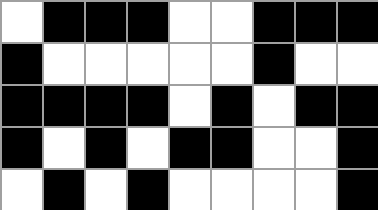[["white", "black", "black", "black", "white", "white", "black", "black", "black"], ["black", "white", "white", "white", "white", "white", "black", "white", "white"], ["black", "black", "black", "black", "white", "black", "white", "black", "black"], ["black", "white", "black", "white", "black", "black", "white", "white", "black"], ["white", "black", "white", "black", "white", "white", "white", "white", "black"]]